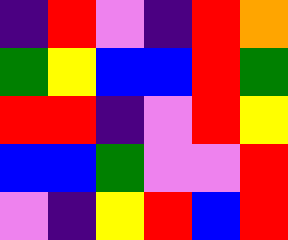[["indigo", "red", "violet", "indigo", "red", "orange"], ["green", "yellow", "blue", "blue", "red", "green"], ["red", "red", "indigo", "violet", "red", "yellow"], ["blue", "blue", "green", "violet", "violet", "red"], ["violet", "indigo", "yellow", "red", "blue", "red"]]